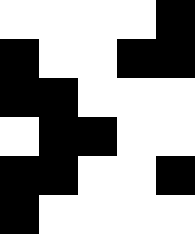[["white", "white", "white", "white", "black"], ["black", "white", "white", "black", "black"], ["black", "black", "white", "white", "white"], ["white", "black", "black", "white", "white"], ["black", "black", "white", "white", "black"], ["black", "white", "white", "white", "white"]]